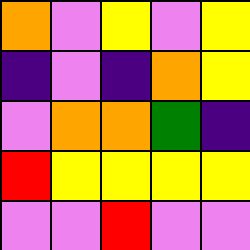[["orange", "violet", "yellow", "violet", "yellow"], ["indigo", "violet", "indigo", "orange", "yellow"], ["violet", "orange", "orange", "green", "indigo"], ["red", "yellow", "yellow", "yellow", "yellow"], ["violet", "violet", "red", "violet", "violet"]]